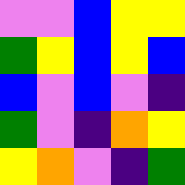[["violet", "violet", "blue", "yellow", "yellow"], ["green", "yellow", "blue", "yellow", "blue"], ["blue", "violet", "blue", "violet", "indigo"], ["green", "violet", "indigo", "orange", "yellow"], ["yellow", "orange", "violet", "indigo", "green"]]